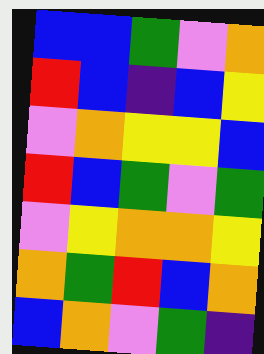[["blue", "blue", "green", "violet", "orange"], ["red", "blue", "indigo", "blue", "yellow"], ["violet", "orange", "yellow", "yellow", "blue"], ["red", "blue", "green", "violet", "green"], ["violet", "yellow", "orange", "orange", "yellow"], ["orange", "green", "red", "blue", "orange"], ["blue", "orange", "violet", "green", "indigo"]]